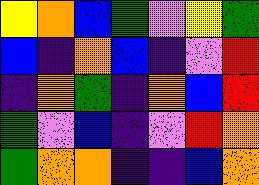[["yellow", "orange", "blue", "green", "violet", "yellow", "green"], ["blue", "indigo", "orange", "blue", "indigo", "violet", "red"], ["indigo", "orange", "green", "indigo", "orange", "blue", "red"], ["green", "violet", "blue", "indigo", "violet", "red", "orange"], ["green", "orange", "orange", "indigo", "indigo", "blue", "orange"]]